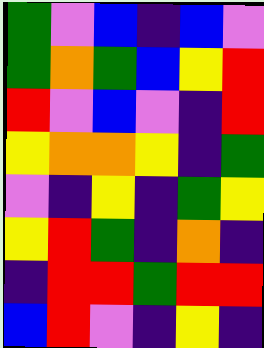[["green", "violet", "blue", "indigo", "blue", "violet"], ["green", "orange", "green", "blue", "yellow", "red"], ["red", "violet", "blue", "violet", "indigo", "red"], ["yellow", "orange", "orange", "yellow", "indigo", "green"], ["violet", "indigo", "yellow", "indigo", "green", "yellow"], ["yellow", "red", "green", "indigo", "orange", "indigo"], ["indigo", "red", "red", "green", "red", "red"], ["blue", "red", "violet", "indigo", "yellow", "indigo"]]